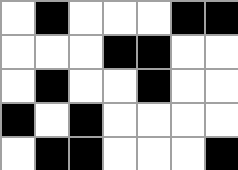[["white", "black", "white", "white", "white", "black", "black"], ["white", "white", "white", "black", "black", "white", "white"], ["white", "black", "white", "white", "black", "white", "white"], ["black", "white", "black", "white", "white", "white", "white"], ["white", "black", "black", "white", "white", "white", "black"]]